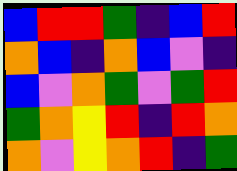[["blue", "red", "red", "green", "indigo", "blue", "red"], ["orange", "blue", "indigo", "orange", "blue", "violet", "indigo"], ["blue", "violet", "orange", "green", "violet", "green", "red"], ["green", "orange", "yellow", "red", "indigo", "red", "orange"], ["orange", "violet", "yellow", "orange", "red", "indigo", "green"]]